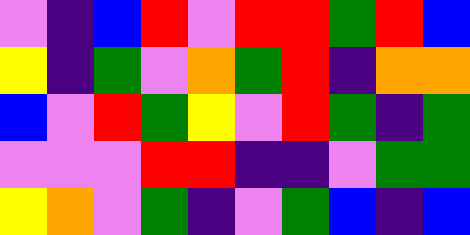[["violet", "indigo", "blue", "red", "violet", "red", "red", "green", "red", "blue"], ["yellow", "indigo", "green", "violet", "orange", "green", "red", "indigo", "orange", "orange"], ["blue", "violet", "red", "green", "yellow", "violet", "red", "green", "indigo", "green"], ["violet", "violet", "violet", "red", "red", "indigo", "indigo", "violet", "green", "green"], ["yellow", "orange", "violet", "green", "indigo", "violet", "green", "blue", "indigo", "blue"]]